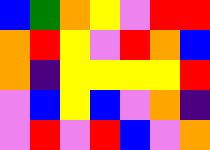[["blue", "green", "orange", "yellow", "violet", "red", "red"], ["orange", "red", "yellow", "violet", "red", "orange", "blue"], ["orange", "indigo", "yellow", "yellow", "yellow", "yellow", "red"], ["violet", "blue", "yellow", "blue", "violet", "orange", "indigo"], ["violet", "red", "violet", "red", "blue", "violet", "orange"]]